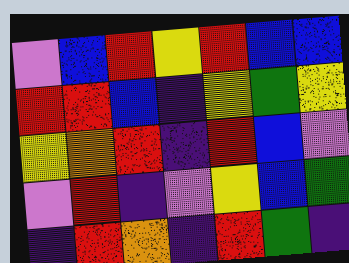[["violet", "blue", "red", "yellow", "red", "blue", "blue"], ["red", "red", "blue", "indigo", "yellow", "green", "yellow"], ["yellow", "orange", "red", "indigo", "red", "blue", "violet"], ["violet", "red", "indigo", "violet", "yellow", "blue", "green"], ["indigo", "red", "orange", "indigo", "red", "green", "indigo"]]